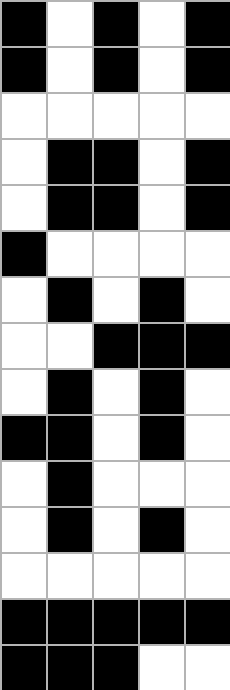[["black", "white", "black", "white", "black"], ["black", "white", "black", "white", "black"], ["white", "white", "white", "white", "white"], ["white", "black", "black", "white", "black"], ["white", "black", "black", "white", "black"], ["black", "white", "white", "white", "white"], ["white", "black", "white", "black", "white"], ["white", "white", "black", "black", "black"], ["white", "black", "white", "black", "white"], ["black", "black", "white", "black", "white"], ["white", "black", "white", "white", "white"], ["white", "black", "white", "black", "white"], ["white", "white", "white", "white", "white"], ["black", "black", "black", "black", "black"], ["black", "black", "black", "white", "white"]]